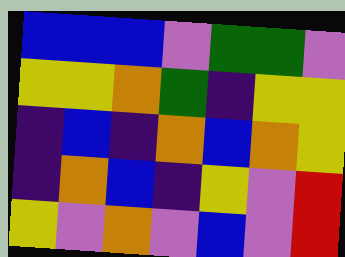[["blue", "blue", "blue", "violet", "green", "green", "violet"], ["yellow", "yellow", "orange", "green", "indigo", "yellow", "yellow"], ["indigo", "blue", "indigo", "orange", "blue", "orange", "yellow"], ["indigo", "orange", "blue", "indigo", "yellow", "violet", "red"], ["yellow", "violet", "orange", "violet", "blue", "violet", "red"]]